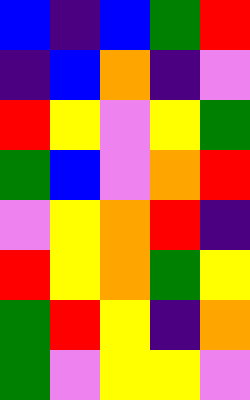[["blue", "indigo", "blue", "green", "red"], ["indigo", "blue", "orange", "indigo", "violet"], ["red", "yellow", "violet", "yellow", "green"], ["green", "blue", "violet", "orange", "red"], ["violet", "yellow", "orange", "red", "indigo"], ["red", "yellow", "orange", "green", "yellow"], ["green", "red", "yellow", "indigo", "orange"], ["green", "violet", "yellow", "yellow", "violet"]]